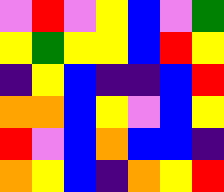[["violet", "red", "violet", "yellow", "blue", "violet", "green"], ["yellow", "green", "yellow", "yellow", "blue", "red", "yellow"], ["indigo", "yellow", "blue", "indigo", "indigo", "blue", "red"], ["orange", "orange", "blue", "yellow", "violet", "blue", "yellow"], ["red", "violet", "blue", "orange", "blue", "blue", "indigo"], ["orange", "yellow", "blue", "indigo", "orange", "yellow", "red"]]